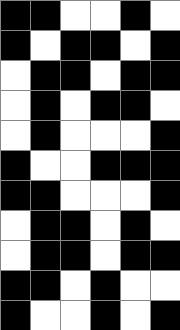[["black", "black", "white", "white", "black", "white"], ["black", "white", "black", "black", "white", "black"], ["white", "black", "black", "white", "black", "black"], ["white", "black", "white", "black", "black", "white"], ["white", "black", "white", "white", "white", "black"], ["black", "white", "white", "black", "black", "black"], ["black", "black", "white", "white", "white", "black"], ["white", "black", "black", "white", "black", "white"], ["white", "black", "black", "white", "black", "black"], ["black", "black", "white", "black", "white", "white"], ["black", "white", "white", "black", "white", "black"]]